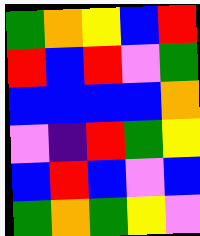[["green", "orange", "yellow", "blue", "red"], ["red", "blue", "red", "violet", "green"], ["blue", "blue", "blue", "blue", "orange"], ["violet", "indigo", "red", "green", "yellow"], ["blue", "red", "blue", "violet", "blue"], ["green", "orange", "green", "yellow", "violet"]]